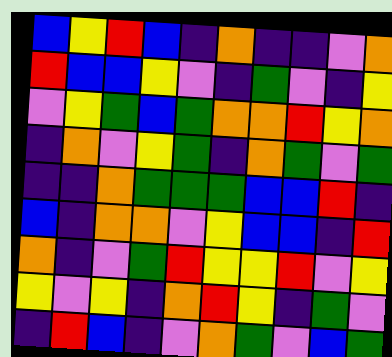[["blue", "yellow", "red", "blue", "indigo", "orange", "indigo", "indigo", "violet", "orange"], ["red", "blue", "blue", "yellow", "violet", "indigo", "green", "violet", "indigo", "yellow"], ["violet", "yellow", "green", "blue", "green", "orange", "orange", "red", "yellow", "orange"], ["indigo", "orange", "violet", "yellow", "green", "indigo", "orange", "green", "violet", "green"], ["indigo", "indigo", "orange", "green", "green", "green", "blue", "blue", "red", "indigo"], ["blue", "indigo", "orange", "orange", "violet", "yellow", "blue", "blue", "indigo", "red"], ["orange", "indigo", "violet", "green", "red", "yellow", "yellow", "red", "violet", "yellow"], ["yellow", "violet", "yellow", "indigo", "orange", "red", "yellow", "indigo", "green", "violet"], ["indigo", "red", "blue", "indigo", "violet", "orange", "green", "violet", "blue", "green"]]